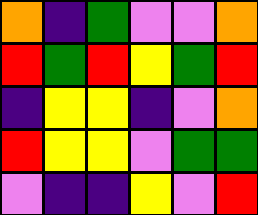[["orange", "indigo", "green", "violet", "violet", "orange"], ["red", "green", "red", "yellow", "green", "red"], ["indigo", "yellow", "yellow", "indigo", "violet", "orange"], ["red", "yellow", "yellow", "violet", "green", "green"], ["violet", "indigo", "indigo", "yellow", "violet", "red"]]